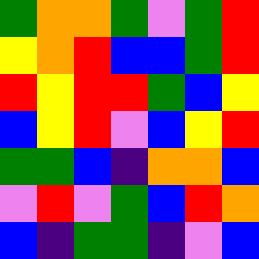[["green", "orange", "orange", "green", "violet", "green", "red"], ["yellow", "orange", "red", "blue", "blue", "green", "red"], ["red", "yellow", "red", "red", "green", "blue", "yellow"], ["blue", "yellow", "red", "violet", "blue", "yellow", "red"], ["green", "green", "blue", "indigo", "orange", "orange", "blue"], ["violet", "red", "violet", "green", "blue", "red", "orange"], ["blue", "indigo", "green", "green", "indigo", "violet", "blue"]]